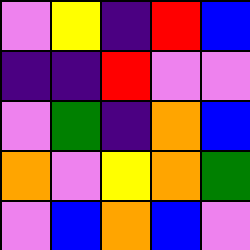[["violet", "yellow", "indigo", "red", "blue"], ["indigo", "indigo", "red", "violet", "violet"], ["violet", "green", "indigo", "orange", "blue"], ["orange", "violet", "yellow", "orange", "green"], ["violet", "blue", "orange", "blue", "violet"]]